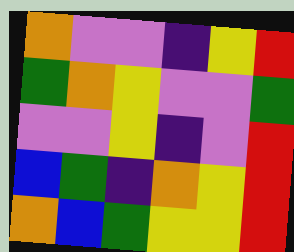[["orange", "violet", "violet", "indigo", "yellow", "red"], ["green", "orange", "yellow", "violet", "violet", "green"], ["violet", "violet", "yellow", "indigo", "violet", "red"], ["blue", "green", "indigo", "orange", "yellow", "red"], ["orange", "blue", "green", "yellow", "yellow", "red"]]